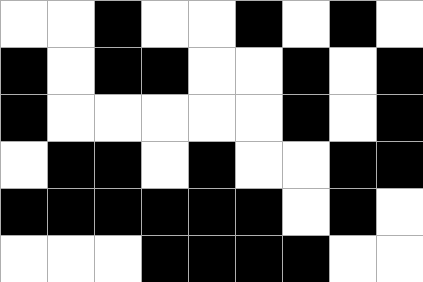[["white", "white", "black", "white", "white", "black", "white", "black", "white"], ["black", "white", "black", "black", "white", "white", "black", "white", "black"], ["black", "white", "white", "white", "white", "white", "black", "white", "black"], ["white", "black", "black", "white", "black", "white", "white", "black", "black"], ["black", "black", "black", "black", "black", "black", "white", "black", "white"], ["white", "white", "white", "black", "black", "black", "black", "white", "white"]]